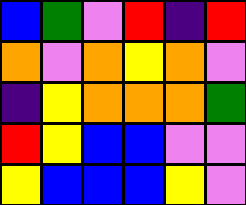[["blue", "green", "violet", "red", "indigo", "red"], ["orange", "violet", "orange", "yellow", "orange", "violet"], ["indigo", "yellow", "orange", "orange", "orange", "green"], ["red", "yellow", "blue", "blue", "violet", "violet"], ["yellow", "blue", "blue", "blue", "yellow", "violet"]]